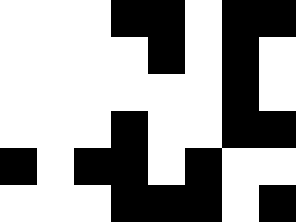[["white", "white", "white", "black", "black", "white", "black", "black"], ["white", "white", "white", "white", "black", "white", "black", "white"], ["white", "white", "white", "white", "white", "white", "black", "white"], ["white", "white", "white", "black", "white", "white", "black", "black"], ["black", "white", "black", "black", "white", "black", "white", "white"], ["white", "white", "white", "black", "black", "black", "white", "black"]]